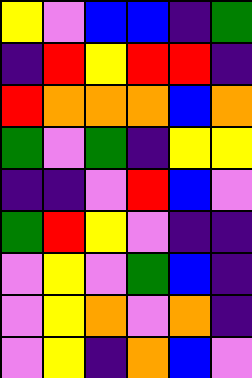[["yellow", "violet", "blue", "blue", "indigo", "green"], ["indigo", "red", "yellow", "red", "red", "indigo"], ["red", "orange", "orange", "orange", "blue", "orange"], ["green", "violet", "green", "indigo", "yellow", "yellow"], ["indigo", "indigo", "violet", "red", "blue", "violet"], ["green", "red", "yellow", "violet", "indigo", "indigo"], ["violet", "yellow", "violet", "green", "blue", "indigo"], ["violet", "yellow", "orange", "violet", "orange", "indigo"], ["violet", "yellow", "indigo", "orange", "blue", "violet"]]